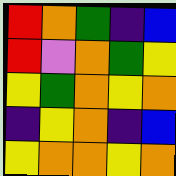[["red", "orange", "green", "indigo", "blue"], ["red", "violet", "orange", "green", "yellow"], ["yellow", "green", "orange", "yellow", "orange"], ["indigo", "yellow", "orange", "indigo", "blue"], ["yellow", "orange", "orange", "yellow", "orange"]]